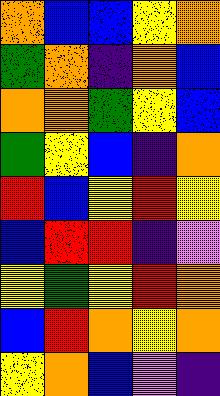[["orange", "blue", "blue", "yellow", "orange"], ["green", "orange", "indigo", "orange", "blue"], ["orange", "orange", "green", "yellow", "blue"], ["green", "yellow", "blue", "indigo", "orange"], ["red", "blue", "yellow", "red", "yellow"], ["blue", "red", "red", "indigo", "violet"], ["yellow", "green", "yellow", "red", "orange"], ["blue", "red", "orange", "yellow", "orange"], ["yellow", "orange", "blue", "violet", "indigo"]]